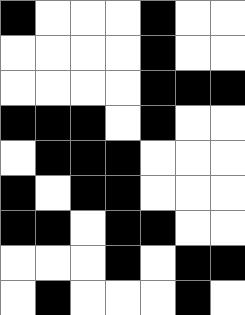[["black", "white", "white", "white", "black", "white", "white"], ["white", "white", "white", "white", "black", "white", "white"], ["white", "white", "white", "white", "black", "black", "black"], ["black", "black", "black", "white", "black", "white", "white"], ["white", "black", "black", "black", "white", "white", "white"], ["black", "white", "black", "black", "white", "white", "white"], ["black", "black", "white", "black", "black", "white", "white"], ["white", "white", "white", "black", "white", "black", "black"], ["white", "black", "white", "white", "white", "black", "white"]]